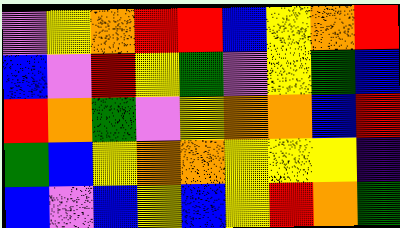[["violet", "yellow", "orange", "red", "red", "blue", "yellow", "orange", "red"], ["blue", "violet", "red", "yellow", "green", "violet", "yellow", "green", "blue"], ["red", "orange", "green", "violet", "yellow", "orange", "orange", "blue", "red"], ["green", "blue", "yellow", "orange", "orange", "yellow", "yellow", "yellow", "indigo"], ["blue", "violet", "blue", "yellow", "blue", "yellow", "red", "orange", "green"]]